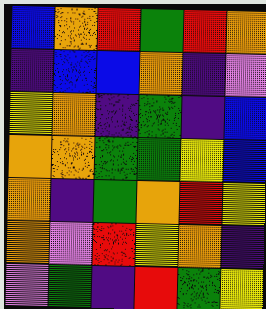[["blue", "orange", "red", "green", "red", "orange"], ["indigo", "blue", "blue", "orange", "indigo", "violet"], ["yellow", "orange", "indigo", "green", "indigo", "blue"], ["orange", "orange", "green", "green", "yellow", "blue"], ["orange", "indigo", "green", "orange", "red", "yellow"], ["orange", "violet", "red", "yellow", "orange", "indigo"], ["violet", "green", "indigo", "red", "green", "yellow"]]